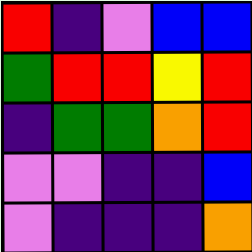[["red", "indigo", "violet", "blue", "blue"], ["green", "red", "red", "yellow", "red"], ["indigo", "green", "green", "orange", "red"], ["violet", "violet", "indigo", "indigo", "blue"], ["violet", "indigo", "indigo", "indigo", "orange"]]